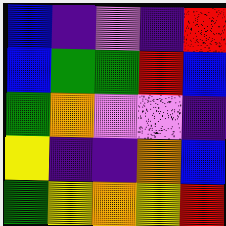[["blue", "indigo", "violet", "indigo", "red"], ["blue", "green", "green", "red", "blue"], ["green", "orange", "violet", "violet", "indigo"], ["yellow", "indigo", "indigo", "orange", "blue"], ["green", "yellow", "orange", "yellow", "red"]]